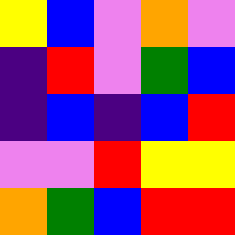[["yellow", "blue", "violet", "orange", "violet"], ["indigo", "red", "violet", "green", "blue"], ["indigo", "blue", "indigo", "blue", "red"], ["violet", "violet", "red", "yellow", "yellow"], ["orange", "green", "blue", "red", "red"]]